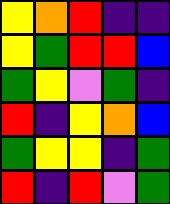[["yellow", "orange", "red", "indigo", "indigo"], ["yellow", "green", "red", "red", "blue"], ["green", "yellow", "violet", "green", "indigo"], ["red", "indigo", "yellow", "orange", "blue"], ["green", "yellow", "yellow", "indigo", "green"], ["red", "indigo", "red", "violet", "green"]]